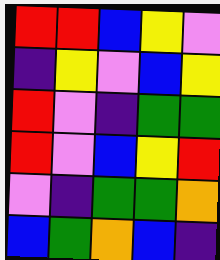[["red", "red", "blue", "yellow", "violet"], ["indigo", "yellow", "violet", "blue", "yellow"], ["red", "violet", "indigo", "green", "green"], ["red", "violet", "blue", "yellow", "red"], ["violet", "indigo", "green", "green", "orange"], ["blue", "green", "orange", "blue", "indigo"]]